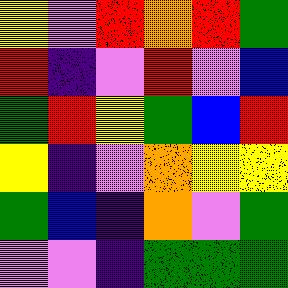[["yellow", "violet", "red", "orange", "red", "green"], ["red", "indigo", "violet", "red", "violet", "blue"], ["green", "red", "yellow", "green", "blue", "red"], ["yellow", "indigo", "violet", "orange", "yellow", "yellow"], ["green", "blue", "indigo", "orange", "violet", "green"], ["violet", "violet", "indigo", "green", "green", "green"]]